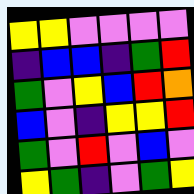[["yellow", "yellow", "violet", "violet", "violet", "violet"], ["indigo", "blue", "blue", "indigo", "green", "red"], ["green", "violet", "yellow", "blue", "red", "orange"], ["blue", "violet", "indigo", "yellow", "yellow", "red"], ["green", "violet", "red", "violet", "blue", "violet"], ["yellow", "green", "indigo", "violet", "green", "yellow"]]